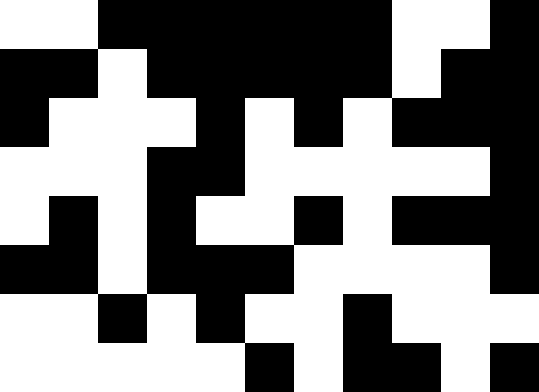[["white", "white", "black", "black", "black", "black", "black", "black", "white", "white", "black"], ["black", "black", "white", "black", "black", "black", "black", "black", "white", "black", "black"], ["black", "white", "white", "white", "black", "white", "black", "white", "black", "black", "black"], ["white", "white", "white", "black", "black", "white", "white", "white", "white", "white", "black"], ["white", "black", "white", "black", "white", "white", "black", "white", "black", "black", "black"], ["black", "black", "white", "black", "black", "black", "white", "white", "white", "white", "black"], ["white", "white", "black", "white", "black", "white", "white", "black", "white", "white", "white"], ["white", "white", "white", "white", "white", "black", "white", "black", "black", "white", "black"]]